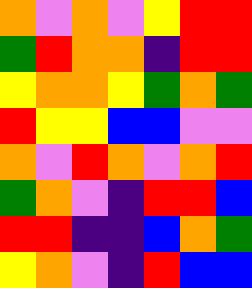[["orange", "violet", "orange", "violet", "yellow", "red", "red"], ["green", "red", "orange", "orange", "indigo", "red", "red"], ["yellow", "orange", "orange", "yellow", "green", "orange", "green"], ["red", "yellow", "yellow", "blue", "blue", "violet", "violet"], ["orange", "violet", "red", "orange", "violet", "orange", "red"], ["green", "orange", "violet", "indigo", "red", "red", "blue"], ["red", "red", "indigo", "indigo", "blue", "orange", "green"], ["yellow", "orange", "violet", "indigo", "red", "blue", "blue"]]